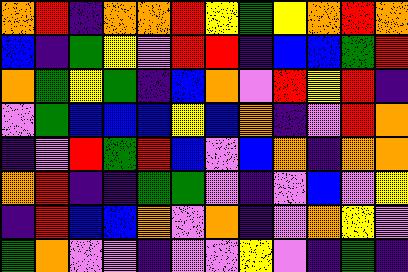[["orange", "red", "indigo", "orange", "orange", "red", "yellow", "green", "yellow", "orange", "red", "orange"], ["blue", "indigo", "green", "yellow", "violet", "red", "red", "indigo", "blue", "blue", "green", "red"], ["orange", "green", "yellow", "green", "indigo", "blue", "orange", "violet", "red", "yellow", "red", "indigo"], ["violet", "green", "blue", "blue", "blue", "yellow", "blue", "orange", "indigo", "violet", "red", "orange"], ["indigo", "violet", "red", "green", "red", "blue", "violet", "blue", "orange", "indigo", "orange", "orange"], ["orange", "red", "indigo", "indigo", "green", "green", "violet", "indigo", "violet", "blue", "violet", "yellow"], ["indigo", "red", "blue", "blue", "orange", "violet", "orange", "indigo", "violet", "orange", "yellow", "violet"], ["green", "orange", "violet", "violet", "indigo", "violet", "violet", "yellow", "violet", "indigo", "green", "indigo"]]